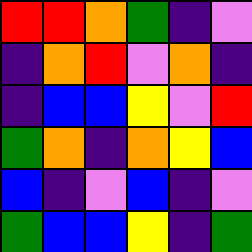[["red", "red", "orange", "green", "indigo", "violet"], ["indigo", "orange", "red", "violet", "orange", "indigo"], ["indigo", "blue", "blue", "yellow", "violet", "red"], ["green", "orange", "indigo", "orange", "yellow", "blue"], ["blue", "indigo", "violet", "blue", "indigo", "violet"], ["green", "blue", "blue", "yellow", "indigo", "green"]]